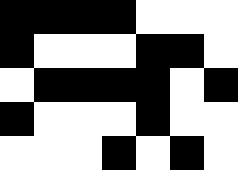[["black", "black", "black", "black", "white", "white", "white"], ["black", "white", "white", "white", "black", "black", "white"], ["white", "black", "black", "black", "black", "white", "black"], ["black", "white", "white", "white", "black", "white", "white"], ["white", "white", "white", "black", "white", "black", "white"]]